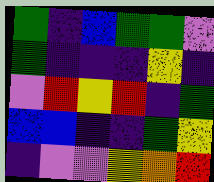[["green", "indigo", "blue", "green", "green", "violet"], ["green", "indigo", "indigo", "indigo", "yellow", "indigo"], ["violet", "red", "yellow", "red", "indigo", "green"], ["blue", "blue", "indigo", "indigo", "green", "yellow"], ["indigo", "violet", "violet", "yellow", "orange", "red"]]